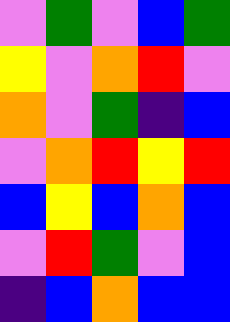[["violet", "green", "violet", "blue", "green"], ["yellow", "violet", "orange", "red", "violet"], ["orange", "violet", "green", "indigo", "blue"], ["violet", "orange", "red", "yellow", "red"], ["blue", "yellow", "blue", "orange", "blue"], ["violet", "red", "green", "violet", "blue"], ["indigo", "blue", "orange", "blue", "blue"]]